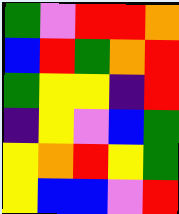[["green", "violet", "red", "red", "orange"], ["blue", "red", "green", "orange", "red"], ["green", "yellow", "yellow", "indigo", "red"], ["indigo", "yellow", "violet", "blue", "green"], ["yellow", "orange", "red", "yellow", "green"], ["yellow", "blue", "blue", "violet", "red"]]